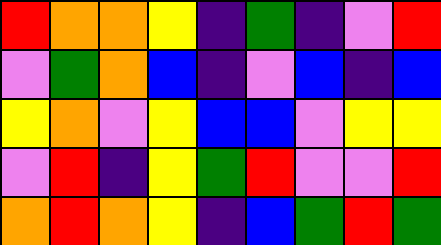[["red", "orange", "orange", "yellow", "indigo", "green", "indigo", "violet", "red"], ["violet", "green", "orange", "blue", "indigo", "violet", "blue", "indigo", "blue"], ["yellow", "orange", "violet", "yellow", "blue", "blue", "violet", "yellow", "yellow"], ["violet", "red", "indigo", "yellow", "green", "red", "violet", "violet", "red"], ["orange", "red", "orange", "yellow", "indigo", "blue", "green", "red", "green"]]